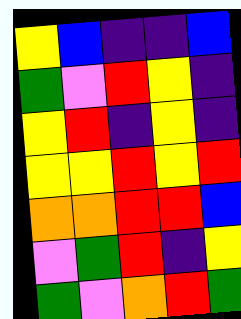[["yellow", "blue", "indigo", "indigo", "blue"], ["green", "violet", "red", "yellow", "indigo"], ["yellow", "red", "indigo", "yellow", "indigo"], ["yellow", "yellow", "red", "yellow", "red"], ["orange", "orange", "red", "red", "blue"], ["violet", "green", "red", "indigo", "yellow"], ["green", "violet", "orange", "red", "green"]]